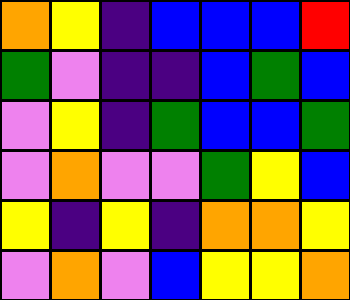[["orange", "yellow", "indigo", "blue", "blue", "blue", "red"], ["green", "violet", "indigo", "indigo", "blue", "green", "blue"], ["violet", "yellow", "indigo", "green", "blue", "blue", "green"], ["violet", "orange", "violet", "violet", "green", "yellow", "blue"], ["yellow", "indigo", "yellow", "indigo", "orange", "orange", "yellow"], ["violet", "orange", "violet", "blue", "yellow", "yellow", "orange"]]